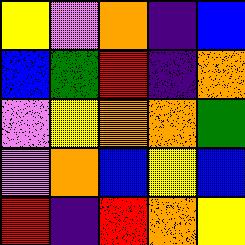[["yellow", "violet", "orange", "indigo", "blue"], ["blue", "green", "red", "indigo", "orange"], ["violet", "yellow", "orange", "orange", "green"], ["violet", "orange", "blue", "yellow", "blue"], ["red", "indigo", "red", "orange", "yellow"]]